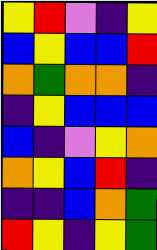[["yellow", "red", "violet", "indigo", "yellow"], ["blue", "yellow", "blue", "blue", "red"], ["orange", "green", "orange", "orange", "indigo"], ["indigo", "yellow", "blue", "blue", "blue"], ["blue", "indigo", "violet", "yellow", "orange"], ["orange", "yellow", "blue", "red", "indigo"], ["indigo", "indigo", "blue", "orange", "green"], ["red", "yellow", "indigo", "yellow", "green"]]